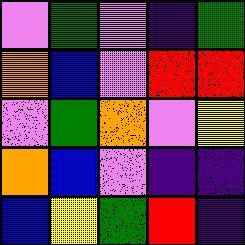[["violet", "green", "violet", "indigo", "green"], ["orange", "blue", "violet", "red", "red"], ["violet", "green", "orange", "violet", "yellow"], ["orange", "blue", "violet", "indigo", "indigo"], ["blue", "yellow", "green", "red", "indigo"]]